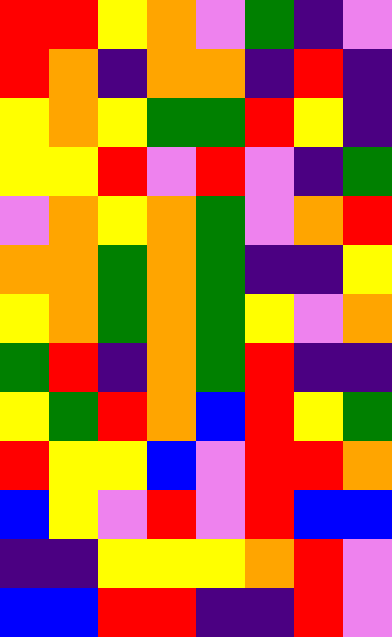[["red", "red", "yellow", "orange", "violet", "green", "indigo", "violet"], ["red", "orange", "indigo", "orange", "orange", "indigo", "red", "indigo"], ["yellow", "orange", "yellow", "green", "green", "red", "yellow", "indigo"], ["yellow", "yellow", "red", "violet", "red", "violet", "indigo", "green"], ["violet", "orange", "yellow", "orange", "green", "violet", "orange", "red"], ["orange", "orange", "green", "orange", "green", "indigo", "indigo", "yellow"], ["yellow", "orange", "green", "orange", "green", "yellow", "violet", "orange"], ["green", "red", "indigo", "orange", "green", "red", "indigo", "indigo"], ["yellow", "green", "red", "orange", "blue", "red", "yellow", "green"], ["red", "yellow", "yellow", "blue", "violet", "red", "red", "orange"], ["blue", "yellow", "violet", "red", "violet", "red", "blue", "blue"], ["indigo", "indigo", "yellow", "yellow", "yellow", "orange", "red", "violet"], ["blue", "blue", "red", "red", "indigo", "indigo", "red", "violet"]]